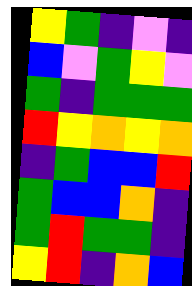[["yellow", "green", "indigo", "violet", "indigo"], ["blue", "violet", "green", "yellow", "violet"], ["green", "indigo", "green", "green", "green"], ["red", "yellow", "orange", "yellow", "orange"], ["indigo", "green", "blue", "blue", "red"], ["green", "blue", "blue", "orange", "indigo"], ["green", "red", "green", "green", "indigo"], ["yellow", "red", "indigo", "orange", "blue"]]